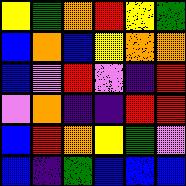[["yellow", "green", "orange", "red", "yellow", "green"], ["blue", "orange", "blue", "yellow", "orange", "orange"], ["blue", "violet", "red", "violet", "indigo", "red"], ["violet", "orange", "indigo", "indigo", "red", "red"], ["blue", "red", "orange", "yellow", "green", "violet"], ["blue", "indigo", "green", "blue", "blue", "blue"]]